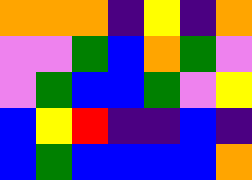[["orange", "orange", "orange", "indigo", "yellow", "indigo", "orange"], ["violet", "violet", "green", "blue", "orange", "green", "violet"], ["violet", "green", "blue", "blue", "green", "violet", "yellow"], ["blue", "yellow", "red", "indigo", "indigo", "blue", "indigo"], ["blue", "green", "blue", "blue", "blue", "blue", "orange"]]